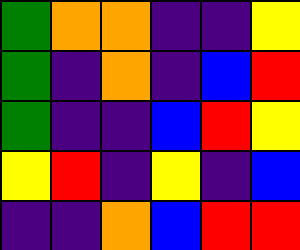[["green", "orange", "orange", "indigo", "indigo", "yellow"], ["green", "indigo", "orange", "indigo", "blue", "red"], ["green", "indigo", "indigo", "blue", "red", "yellow"], ["yellow", "red", "indigo", "yellow", "indigo", "blue"], ["indigo", "indigo", "orange", "blue", "red", "red"]]